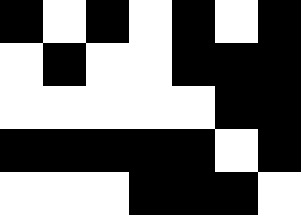[["black", "white", "black", "white", "black", "white", "black"], ["white", "black", "white", "white", "black", "black", "black"], ["white", "white", "white", "white", "white", "black", "black"], ["black", "black", "black", "black", "black", "white", "black"], ["white", "white", "white", "black", "black", "black", "white"]]